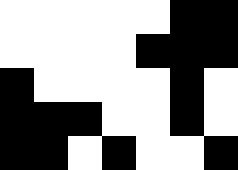[["white", "white", "white", "white", "white", "black", "black"], ["white", "white", "white", "white", "black", "black", "black"], ["black", "white", "white", "white", "white", "black", "white"], ["black", "black", "black", "white", "white", "black", "white"], ["black", "black", "white", "black", "white", "white", "black"]]